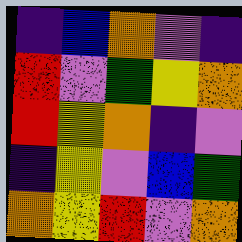[["indigo", "blue", "orange", "violet", "indigo"], ["red", "violet", "green", "yellow", "orange"], ["red", "yellow", "orange", "indigo", "violet"], ["indigo", "yellow", "violet", "blue", "green"], ["orange", "yellow", "red", "violet", "orange"]]